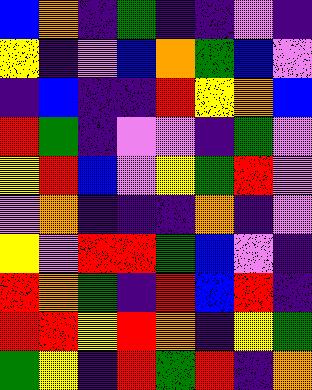[["blue", "orange", "indigo", "green", "indigo", "indigo", "violet", "indigo"], ["yellow", "indigo", "violet", "blue", "orange", "green", "blue", "violet"], ["indigo", "blue", "indigo", "indigo", "red", "yellow", "orange", "blue"], ["red", "green", "indigo", "violet", "violet", "indigo", "green", "violet"], ["yellow", "red", "blue", "violet", "yellow", "green", "red", "violet"], ["violet", "orange", "indigo", "indigo", "indigo", "orange", "indigo", "violet"], ["yellow", "violet", "red", "red", "green", "blue", "violet", "indigo"], ["red", "orange", "green", "indigo", "red", "blue", "red", "indigo"], ["red", "red", "yellow", "red", "orange", "indigo", "yellow", "green"], ["green", "yellow", "indigo", "red", "green", "red", "indigo", "orange"]]